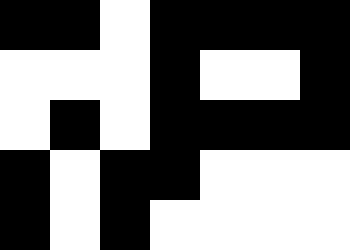[["black", "black", "white", "black", "black", "black", "black"], ["white", "white", "white", "black", "white", "white", "black"], ["white", "black", "white", "black", "black", "black", "black"], ["black", "white", "black", "black", "white", "white", "white"], ["black", "white", "black", "white", "white", "white", "white"]]